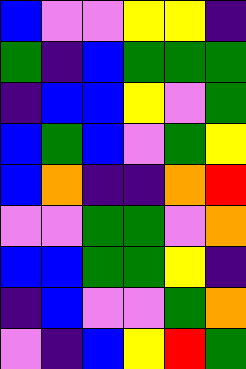[["blue", "violet", "violet", "yellow", "yellow", "indigo"], ["green", "indigo", "blue", "green", "green", "green"], ["indigo", "blue", "blue", "yellow", "violet", "green"], ["blue", "green", "blue", "violet", "green", "yellow"], ["blue", "orange", "indigo", "indigo", "orange", "red"], ["violet", "violet", "green", "green", "violet", "orange"], ["blue", "blue", "green", "green", "yellow", "indigo"], ["indigo", "blue", "violet", "violet", "green", "orange"], ["violet", "indigo", "blue", "yellow", "red", "green"]]